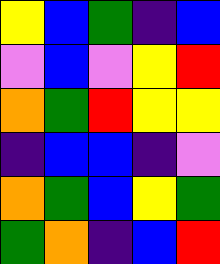[["yellow", "blue", "green", "indigo", "blue"], ["violet", "blue", "violet", "yellow", "red"], ["orange", "green", "red", "yellow", "yellow"], ["indigo", "blue", "blue", "indigo", "violet"], ["orange", "green", "blue", "yellow", "green"], ["green", "orange", "indigo", "blue", "red"]]